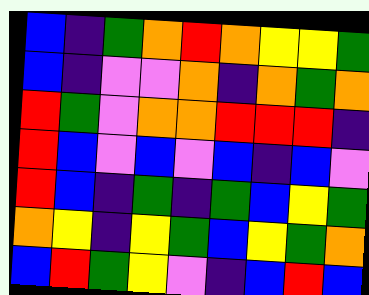[["blue", "indigo", "green", "orange", "red", "orange", "yellow", "yellow", "green"], ["blue", "indigo", "violet", "violet", "orange", "indigo", "orange", "green", "orange"], ["red", "green", "violet", "orange", "orange", "red", "red", "red", "indigo"], ["red", "blue", "violet", "blue", "violet", "blue", "indigo", "blue", "violet"], ["red", "blue", "indigo", "green", "indigo", "green", "blue", "yellow", "green"], ["orange", "yellow", "indigo", "yellow", "green", "blue", "yellow", "green", "orange"], ["blue", "red", "green", "yellow", "violet", "indigo", "blue", "red", "blue"]]